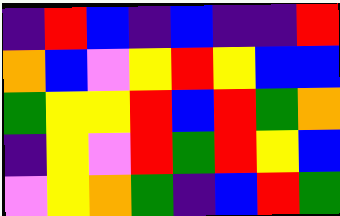[["indigo", "red", "blue", "indigo", "blue", "indigo", "indigo", "red"], ["orange", "blue", "violet", "yellow", "red", "yellow", "blue", "blue"], ["green", "yellow", "yellow", "red", "blue", "red", "green", "orange"], ["indigo", "yellow", "violet", "red", "green", "red", "yellow", "blue"], ["violet", "yellow", "orange", "green", "indigo", "blue", "red", "green"]]